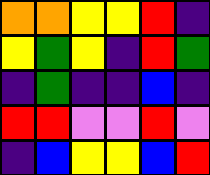[["orange", "orange", "yellow", "yellow", "red", "indigo"], ["yellow", "green", "yellow", "indigo", "red", "green"], ["indigo", "green", "indigo", "indigo", "blue", "indigo"], ["red", "red", "violet", "violet", "red", "violet"], ["indigo", "blue", "yellow", "yellow", "blue", "red"]]